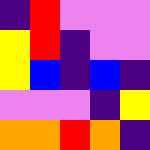[["indigo", "red", "violet", "violet", "violet"], ["yellow", "red", "indigo", "violet", "violet"], ["yellow", "blue", "indigo", "blue", "indigo"], ["violet", "violet", "violet", "indigo", "yellow"], ["orange", "orange", "red", "orange", "indigo"]]